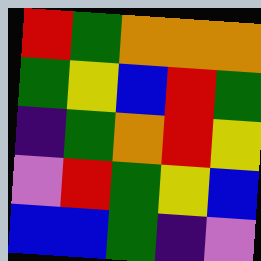[["red", "green", "orange", "orange", "orange"], ["green", "yellow", "blue", "red", "green"], ["indigo", "green", "orange", "red", "yellow"], ["violet", "red", "green", "yellow", "blue"], ["blue", "blue", "green", "indigo", "violet"]]